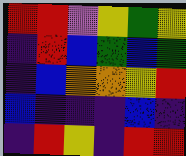[["red", "red", "violet", "yellow", "green", "yellow"], ["indigo", "red", "blue", "green", "blue", "green"], ["indigo", "blue", "orange", "orange", "yellow", "red"], ["blue", "indigo", "indigo", "indigo", "blue", "indigo"], ["indigo", "red", "yellow", "indigo", "red", "red"]]